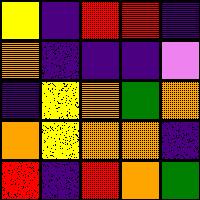[["yellow", "indigo", "red", "red", "indigo"], ["orange", "indigo", "indigo", "indigo", "violet"], ["indigo", "yellow", "orange", "green", "orange"], ["orange", "yellow", "orange", "orange", "indigo"], ["red", "indigo", "red", "orange", "green"]]